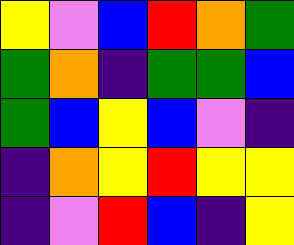[["yellow", "violet", "blue", "red", "orange", "green"], ["green", "orange", "indigo", "green", "green", "blue"], ["green", "blue", "yellow", "blue", "violet", "indigo"], ["indigo", "orange", "yellow", "red", "yellow", "yellow"], ["indigo", "violet", "red", "blue", "indigo", "yellow"]]